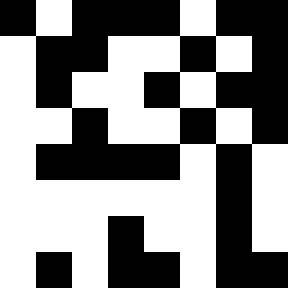[["black", "white", "black", "black", "black", "white", "black", "black"], ["white", "black", "black", "white", "white", "black", "white", "black"], ["white", "black", "white", "white", "black", "white", "black", "black"], ["white", "white", "black", "white", "white", "black", "white", "black"], ["white", "black", "black", "black", "black", "white", "black", "white"], ["white", "white", "white", "white", "white", "white", "black", "white"], ["white", "white", "white", "black", "white", "white", "black", "white"], ["white", "black", "white", "black", "black", "white", "black", "black"]]